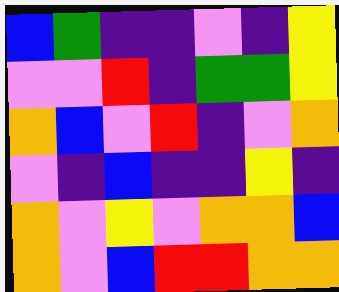[["blue", "green", "indigo", "indigo", "violet", "indigo", "yellow"], ["violet", "violet", "red", "indigo", "green", "green", "yellow"], ["orange", "blue", "violet", "red", "indigo", "violet", "orange"], ["violet", "indigo", "blue", "indigo", "indigo", "yellow", "indigo"], ["orange", "violet", "yellow", "violet", "orange", "orange", "blue"], ["orange", "violet", "blue", "red", "red", "orange", "orange"]]